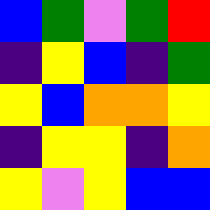[["blue", "green", "violet", "green", "red"], ["indigo", "yellow", "blue", "indigo", "green"], ["yellow", "blue", "orange", "orange", "yellow"], ["indigo", "yellow", "yellow", "indigo", "orange"], ["yellow", "violet", "yellow", "blue", "blue"]]